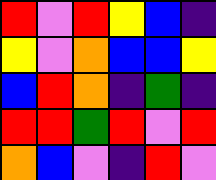[["red", "violet", "red", "yellow", "blue", "indigo"], ["yellow", "violet", "orange", "blue", "blue", "yellow"], ["blue", "red", "orange", "indigo", "green", "indigo"], ["red", "red", "green", "red", "violet", "red"], ["orange", "blue", "violet", "indigo", "red", "violet"]]